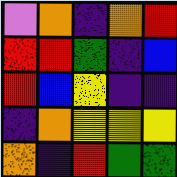[["violet", "orange", "indigo", "orange", "red"], ["red", "red", "green", "indigo", "blue"], ["red", "blue", "yellow", "indigo", "indigo"], ["indigo", "orange", "yellow", "yellow", "yellow"], ["orange", "indigo", "red", "green", "green"]]